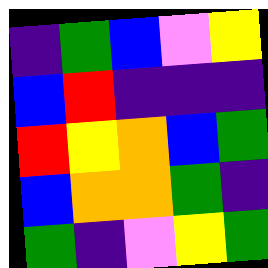[["indigo", "green", "blue", "violet", "yellow"], ["blue", "red", "indigo", "indigo", "indigo"], ["red", "yellow", "orange", "blue", "green"], ["blue", "orange", "orange", "green", "indigo"], ["green", "indigo", "violet", "yellow", "green"]]